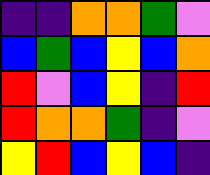[["indigo", "indigo", "orange", "orange", "green", "violet"], ["blue", "green", "blue", "yellow", "blue", "orange"], ["red", "violet", "blue", "yellow", "indigo", "red"], ["red", "orange", "orange", "green", "indigo", "violet"], ["yellow", "red", "blue", "yellow", "blue", "indigo"]]